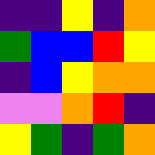[["indigo", "indigo", "yellow", "indigo", "orange"], ["green", "blue", "blue", "red", "yellow"], ["indigo", "blue", "yellow", "orange", "orange"], ["violet", "violet", "orange", "red", "indigo"], ["yellow", "green", "indigo", "green", "orange"]]